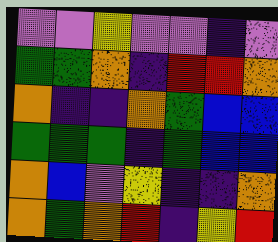[["violet", "violet", "yellow", "violet", "violet", "indigo", "violet"], ["green", "green", "orange", "indigo", "red", "red", "orange"], ["orange", "indigo", "indigo", "orange", "green", "blue", "blue"], ["green", "green", "green", "indigo", "green", "blue", "blue"], ["orange", "blue", "violet", "yellow", "indigo", "indigo", "orange"], ["orange", "green", "orange", "red", "indigo", "yellow", "red"]]